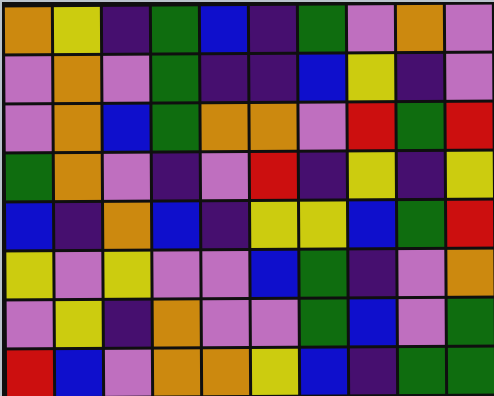[["orange", "yellow", "indigo", "green", "blue", "indigo", "green", "violet", "orange", "violet"], ["violet", "orange", "violet", "green", "indigo", "indigo", "blue", "yellow", "indigo", "violet"], ["violet", "orange", "blue", "green", "orange", "orange", "violet", "red", "green", "red"], ["green", "orange", "violet", "indigo", "violet", "red", "indigo", "yellow", "indigo", "yellow"], ["blue", "indigo", "orange", "blue", "indigo", "yellow", "yellow", "blue", "green", "red"], ["yellow", "violet", "yellow", "violet", "violet", "blue", "green", "indigo", "violet", "orange"], ["violet", "yellow", "indigo", "orange", "violet", "violet", "green", "blue", "violet", "green"], ["red", "blue", "violet", "orange", "orange", "yellow", "blue", "indigo", "green", "green"]]